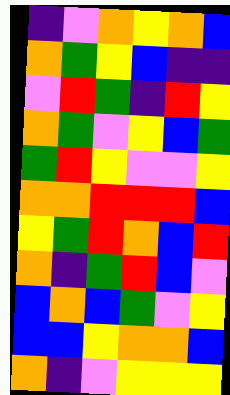[["indigo", "violet", "orange", "yellow", "orange", "blue"], ["orange", "green", "yellow", "blue", "indigo", "indigo"], ["violet", "red", "green", "indigo", "red", "yellow"], ["orange", "green", "violet", "yellow", "blue", "green"], ["green", "red", "yellow", "violet", "violet", "yellow"], ["orange", "orange", "red", "red", "red", "blue"], ["yellow", "green", "red", "orange", "blue", "red"], ["orange", "indigo", "green", "red", "blue", "violet"], ["blue", "orange", "blue", "green", "violet", "yellow"], ["blue", "blue", "yellow", "orange", "orange", "blue"], ["orange", "indigo", "violet", "yellow", "yellow", "yellow"]]